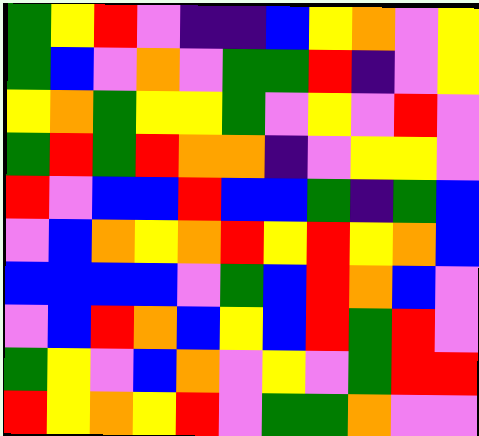[["green", "yellow", "red", "violet", "indigo", "indigo", "blue", "yellow", "orange", "violet", "yellow"], ["green", "blue", "violet", "orange", "violet", "green", "green", "red", "indigo", "violet", "yellow"], ["yellow", "orange", "green", "yellow", "yellow", "green", "violet", "yellow", "violet", "red", "violet"], ["green", "red", "green", "red", "orange", "orange", "indigo", "violet", "yellow", "yellow", "violet"], ["red", "violet", "blue", "blue", "red", "blue", "blue", "green", "indigo", "green", "blue"], ["violet", "blue", "orange", "yellow", "orange", "red", "yellow", "red", "yellow", "orange", "blue"], ["blue", "blue", "blue", "blue", "violet", "green", "blue", "red", "orange", "blue", "violet"], ["violet", "blue", "red", "orange", "blue", "yellow", "blue", "red", "green", "red", "violet"], ["green", "yellow", "violet", "blue", "orange", "violet", "yellow", "violet", "green", "red", "red"], ["red", "yellow", "orange", "yellow", "red", "violet", "green", "green", "orange", "violet", "violet"]]